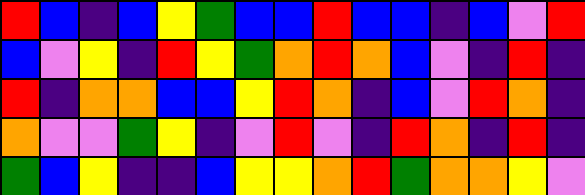[["red", "blue", "indigo", "blue", "yellow", "green", "blue", "blue", "red", "blue", "blue", "indigo", "blue", "violet", "red"], ["blue", "violet", "yellow", "indigo", "red", "yellow", "green", "orange", "red", "orange", "blue", "violet", "indigo", "red", "indigo"], ["red", "indigo", "orange", "orange", "blue", "blue", "yellow", "red", "orange", "indigo", "blue", "violet", "red", "orange", "indigo"], ["orange", "violet", "violet", "green", "yellow", "indigo", "violet", "red", "violet", "indigo", "red", "orange", "indigo", "red", "indigo"], ["green", "blue", "yellow", "indigo", "indigo", "blue", "yellow", "yellow", "orange", "red", "green", "orange", "orange", "yellow", "violet"]]